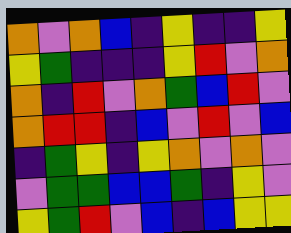[["orange", "violet", "orange", "blue", "indigo", "yellow", "indigo", "indigo", "yellow"], ["yellow", "green", "indigo", "indigo", "indigo", "yellow", "red", "violet", "orange"], ["orange", "indigo", "red", "violet", "orange", "green", "blue", "red", "violet"], ["orange", "red", "red", "indigo", "blue", "violet", "red", "violet", "blue"], ["indigo", "green", "yellow", "indigo", "yellow", "orange", "violet", "orange", "violet"], ["violet", "green", "green", "blue", "blue", "green", "indigo", "yellow", "violet"], ["yellow", "green", "red", "violet", "blue", "indigo", "blue", "yellow", "yellow"]]